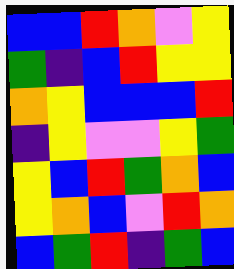[["blue", "blue", "red", "orange", "violet", "yellow"], ["green", "indigo", "blue", "red", "yellow", "yellow"], ["orange", "yellow", "blue", "blue", "blue", "red"], ["indigo", "yellow", "violet", "violet", "yellow", "green"], ["yellow", "blue", "red", "green", "orange", "blue"], ["yellow", "orange", "blue", "violet", "red", "orange"], ["blue", "green", "red", "indigo", "green", "blue"]]